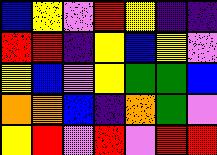[["blue", "yellow", "violet", "red", "yellow", "indigo", "indigo"], ["red", "red", "indigo", "yellow", "blue", "yellow", "violet"], ["yellow", "blue", "violet", "yellow", "green", "green", "blue"], ["orange", "orange", "blue", "indigo", "orange", "green", "violet"], ["yellow", "red", "violet", "red", "violet", "red", "red"]]